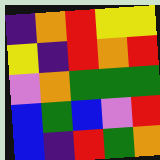[["indigo", "orange", "red", "yellow", "yellow"], ["yellow", "indigo", "red", "orange", "red"], ["violet", "orange", "green", "green", "green"], ["blue", "green", "blue", "violet", "red"], ["blue", "indigo", "red", "green", "orange"]]